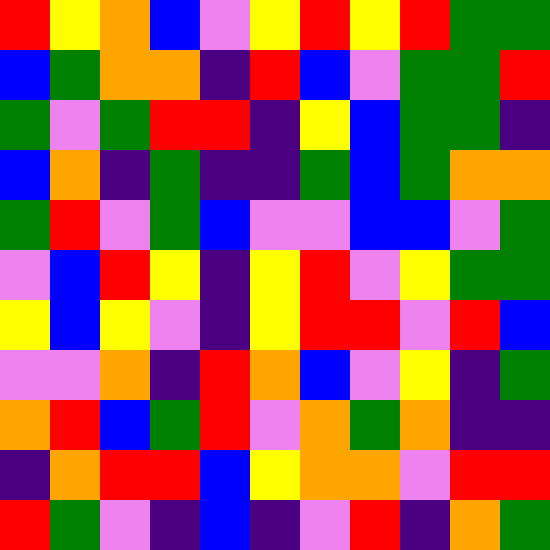[["red", "yellow", "orange", "blue", "violet", "yellow", "red", "yellow", "red", "green", "green"], ["blue", "green", "orange", "orange", "indigo", "red", "blue", "violet", "green", "green", "red"], ["green", "violet", "green", "red", "red", "indigo", "yellow", "blue", "green", "green", "indigo"], ["blue", "orange", "indigo", "green", "indigo", "indigo", "green", "blue", "green", "orange", "orange"], ["green", "red", "violet", "green", "blue", "violet", "violet", "blue", "blue", "violet", "green"], ["violet", "blue", "red", "yellow", "indigo", "yellow", "red", "violet", "yellow", "green", "green"], ["yellow", "blue", "yellow", "violet", "indigo", "yellow", "red", "red", "violet", "red", "blue"], ["violet", "violet", "orange", "indigo", "red", "orange", "blue", "violet", "yellow", "indigo", "green"], ["orange", "red", "blue", "green", "red", "violet", "orange", "green", "orange", "indigo", "indigo"], ["indigo", "orange", "red", "red", "blue", "yellow", "orange", "orange", "violet", "red", "red"], ["red", "green", "violet", "indigo", "blue", "indigo", "violet", "red", "indigo", "orange", "green"]]